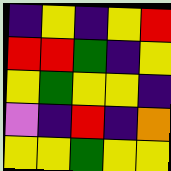[["indigo", "yellow", "indigo", "yellow", "red"], ["red", "red", "green", "indigo", "yellow"], ["yellow", "green", "yellow", "yellow", "indigo"], ["violet", "indigo", "red", "indigo", "orange"], ["yellow", "yellow", "green", "yellow", "yellow"]]